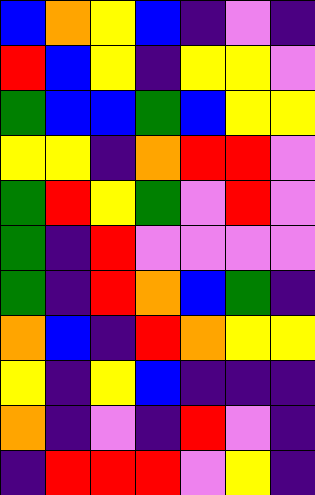[["blue", "orange", "yellow", "blue", "indigo", "violet", "indigo"], ["red", "blue", "yellow", "indigo", "yellow", "yellow", "violet"], ["green", "blue", "blue", "green", "blue", "yellow", "yellow"], ["yellow", "yellow", "indigo", "orange", "red", "red", "violet"], ["green", "red", "yellow", "green", "violet", "red", "violet"], ["green", "indigo", "red", "violet", "violet", "violet", "violet"], ["green", "indigo", "red", "orange", "blue", "green", "indigo"], ["orange", "blue", "indigo", "red", "orange", "yellow", "yellow"], ["yellow", "indigo", "yellow", "blue", "indigo", "indigo", "indigo"], ["orange", "indigo", "violet", "indigo", "red", "violet", "indigo"], ["indigo", "red", "red", "red", "violet", "yellow", "indigo"]]